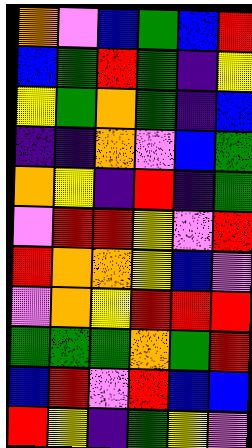[["orange", "violet", "blue", "green", "blue", "red"], ["blue", "green", "red", "green", "indigo", "yellow"], ["yellow", "green", "orange", "green", "indigo", "blue"], ["indigo", "indigo", "orange", "violet", "blue", "green"], ["orange", "yellow", "indigo", "red", "indigo", "green"], ["violet", "red", "red", "yellow", "violet", "red"], ["red", "orange", "orange", "yellow", "blue", "violet"], ["violet", "orange", "yellow", "red", "red", "red"], ["green", "green", "green", "orange", "green", "red"], ["blue", "red", "violet", "red", "blue", "blue"], ["red", "yellow", "indigo", "green", "yellow", "violet"]]